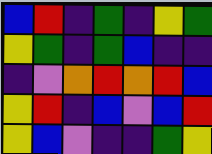[["blue", "red", "indigo", "green", "indigo", "yellow", "green"], ["yellow", "green", "indigo", "green", "blue", "indigo", "indigo"], ["indigo", "violet", "orange", "red", "orange", "red", "blue"], ["yellow", "red", "indigo", "blue", "violet", "blue", "red"], ["yellow", "blue", "violet", "indigo", "indigo", "green", "yellow"]]